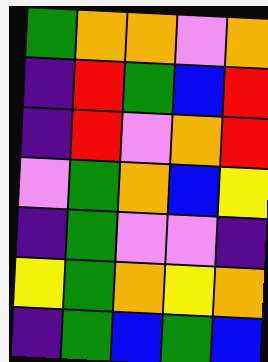[["green", "orange", "orange", "violet", "orange"], ["indigo", "red", "green", "blue", "red"], ["indigo", "red", "violet", "orange", "red"], ["violet", "green", "orange", "blue", "yellow"], ["indigo", "green", "violet", "violet", "indigo"], ["yellow", "green", "orange", "yellow", "orange"], ["indigo", "green", "blue", "green", "blue"]]